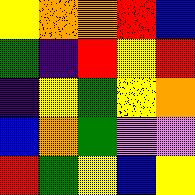[["yellow", "orange", "orange", "red", "blue"], ["green", "indigo", "red", "yellow", "red"], ["indigo", "yellow", "green", "yellow", "orange"], ["blue", "orange", "green", "violet", "violet"], ["red", "green", "yellow", "blue", "yellow"]]